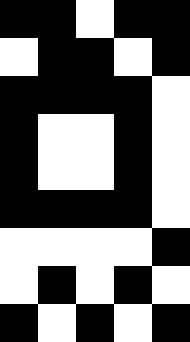[["black", "black", "white", "black", "black"], ["white", "black", "black", "white", "black"], ["black", "black", "black", "black", "white"], ["black", "white", "white", "black", "white"], ["black", "white", "white", "black", "white"], ["black", "black", "black", "black", "white"], ["white", "white", "white", "white", "black"], ["white", "black", "white", "black", "white"], ["black", "white", "black", "white", "black"]]